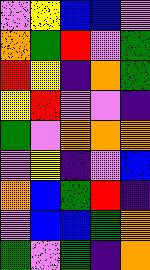[["violet", "yellow", "blue", "blue", "violet"], ["orange", "green", "red", "violet", "green"], ["red", "yellow", "indigo", "orange", "green"], ["yellow", "red", "violet", "violet", "indigo"], ["green", "violet", "orange", "orange", "orange"], ["violet", "yellow", "indigo", "violet", "blue"], ["orange", "blue", "green", "red", "indigo"], ["violet", "blue", "blue", "green", "orange"], ["green", "violet", "green", "indigo", "orange"]]